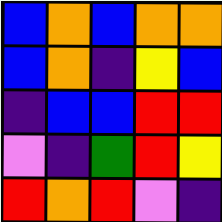[["blue", "orange", "blue", "orange", "orange"], ["blue", "orange", "indigo", "yellow", "blue"], ["indigo", "blue", "blue", "red", "red"], ["violet", "indigo", "green", "red", "yellow"], ["red", "orange", "red", "violet", "indigo"]]